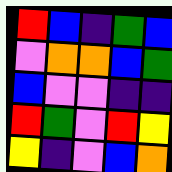[["red", "blue", "indigo", "green", "blue"], ["violet", "orange", "orange", "blue", "green"], ["blue", "violet", "violet", "indigo", "indigo"], ["red", "green", "violet", "red", "yellow"], ["yellow", "indigo", "violet", "blue", "orange"]]